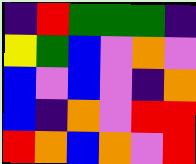[["indigo", "red", "green", "green", "green", "indigo"], ["yellow", "green", "blue", "violet", "orange", "violet"], ["blue", "violet", "blue", "violet", "indigo", "orange"], ["blue", "indigo", "orange", "violet", "red", "red"], ["red", "orange", "blue", "orange", "violet", "red"]]